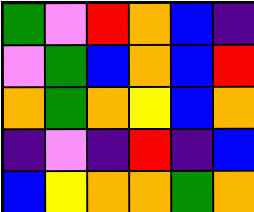[["green", "violet", "red", "orange", "blue", "indigo"], ["violet", "green", "blue", "orange", "blue", "red"], ["orange", "green", "orange", "yellow", "blue", "orange"], ["indigo", "violet", "indigo", "red", "indigo", "blue"], ["blue", "yellow", "orange", "orange", "green", "orange"]]